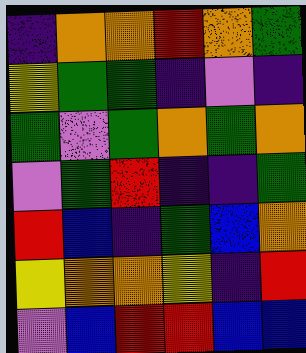[["indigo", "orange", "orange", "red", "orange", "green"], ["yellow", "green", "green", "indigo", "violet", "indigo"], ["green", "violet", "green", "orange", "green", "orange"], ["violet", "green", "red", "indigo", "indigo", "green"], ["red", "blue", "indigo", "green", "blue", "orange"], ["yellow", "orange", "orange", "yellow", "indigo", "red"], ["violet", "blue", "red", "red", "blue", "blue"]]